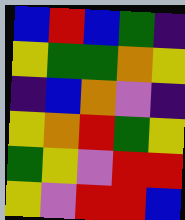[["blue", "red", "blue", "green", "indigo"], ["yellow", "green", "green", "orange", "yellow"], ["indigo", "blue", "orange", "violet", "indigo"], ["yellow", "orange", "red", "green", "yellow"], ["green", "yellow", "violet", "red", "red"], ["yellow", "violet", "red", "red", "blue"]]